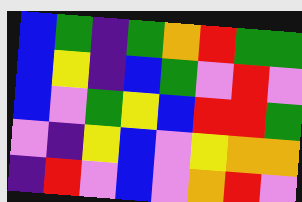[["blue", "green", "indigo", "green", "orange", "red", "green", "green"], ["blue", "yellow", "indigo", "blue", "green", "violet", "red", "violet"], ["blue", "violet", "green", "yellow", "blue", "red", "red", "green"], ["violet", "indigo", "yellow", "blue", "violet", "yellow", "orange", "orange"], ["indigo", "red", "violet", "blue", "violet", "orange", "red", "violet"]]